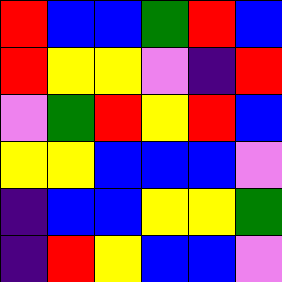[["red", "blue", "blue", "green", "red", "blue"], ["red", "yellow", "yellow", "violet", "indigo", "red"], ["violet", "green", "red", "yellow", "red", "blue"], ["yellow", "yellow", "blue", "blue", "blue", "violet"], ["indigo", "blue", "blue", "yellow", "yellow", "green"], ["indigo", "red", "yellow", "blue", "blue", "violet"]]